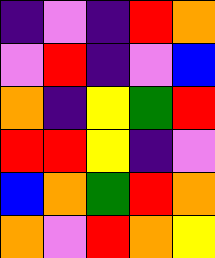[["indigo", "violet", "indigo", "red", "orange"], ["violet", "red", "indigo", "violet", "blue"], ["orange", "indigo", "yellow", "green", "red"], ["red", "red", "yellow", "indigo", "violet"], ["blue", "orange", "green", "red", "orange"], ["orange", "violet", "red", "orange", "yellow"]]